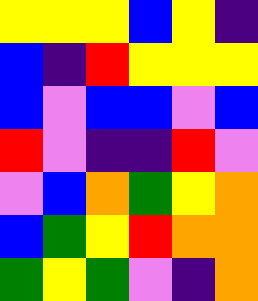[["yellow", "yellow", "yellow", "blue", "yellow", "indigo"], ["blue", "indigo", "red", "yellow", "yellow", "yellow"], ["blue", "violet", "blue", "blue", "violet", "blue"], ["red", "violet", "indigo", "indigo", "red", "violet"], ["violet", "blue", "orange", "green", "yellow", "orange"], ["blue", "green", "yellow", "red", "orange", "orange"], ["green", "yellow", "green", "violet", "indigo", "orange"]]